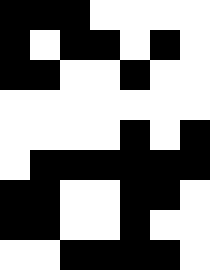[["black", "black", "black", "white", "white", "white", "white"], ["black", "white", "black", "black", "white", "black", "white"], ["black", "black", "white", "white", "black", "white", "white"], ["white", "white", "white", "white", "white", "white", "white"], ["white", "white", "white", "white", "black", "white", "black"], ["white", "black", "black", "black", "black", "black", "black"], ["black", "black", "white", "white", "black", "black", "white"], ["black", "black", "white", "white", "black", "white", "white"], ["white", "white", "black", "black", "black", "black", "white"]]